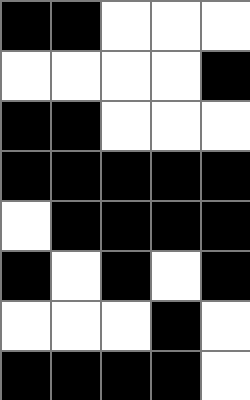[["black", "black", "white", "white", "white"], ["white", "white", "white", "white", "black"], ["black", "black", "white", "white", "white"], ["black", "black", "black", "black", "black"], ["white", "black", "black", "black", "black"], ["black", "white", "black", "white", "black"], ["white", "white", "white", "black", "white"], ["black", "black", "black", "black", "white"]]